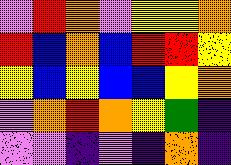[["violet", "red", "orange", "violet", "yellow", "yellow", "orange"], ["red", "blue", "orange", "blue", "red", "red", "yellow"], ["yellow", "blue", "yellow", "blue", "blue", "yellow", "orange"], ["violet", "orange", "red", "orange", "yellow", "green", "indigo"], ["violet", "violet", "indigo", "violet", "indigo", "orange", "indigo"]]